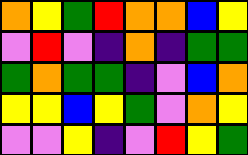[["orange", "yellow", "green", "red", "orange", "orange", "blue", "yellow"], ["violet", "red", "violet", "indigo", "orange", "indigo", "green", "green"], ["green", "orange", "green", "green", "indigo", "violet", "blue", "orange"], ["yellow", "yellow", "blue", "yellow", "green", "violet", "orange", "yellow"], ["violet", "violet", "yellow", "indigo", "violet", "red", "yellow", "green"]]